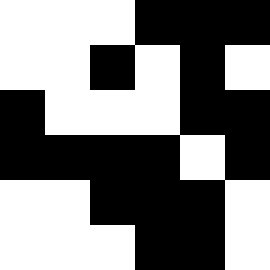[["white", "white", "white", "black", "black", "black"], ["white", "white", "black", "white", "black", "white"], ["black", "white", "white", "white", "black", "black"], ["black", "black", "black", "black", "white", "black"], ["white", "white", "black", "black", "black", "white"], ["white", "white", "white", "black", "black", "white"]]